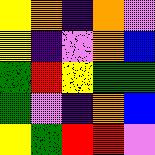[["yellow", "orange", "indigo", "orange", "violet"], ["yellow", "indigo", "violet", "orange", "blue"], ["green", "red", "yellow", "green", "green"], ["green", "violet", "indigo", "orange", "blue"], ["yellow", "green", "red", "red", "violet"]]